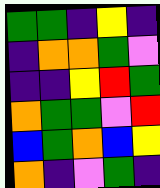[["green", "green", "indigo", "yellow", "indigo"], ["indigo", "orange", "orange", "green", "violet"], ["indigo", "indigo", "yellow", "red", "green"], ["orange", "green", "green", "violet", "red"], ["blue", "green", "orange", "blue", "yellow"], ["orange", "indigo", "violet", "green", "indigo"]]